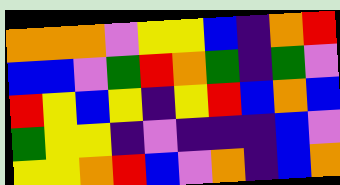[["orange", "orange", "orange", "violet", "yellow", "yellow", "blue", "indigo", "orange", "red"], ["blue", "blue", "violet", "green", "red", "orange", "green", "indigo", "green", "violet"], ["red", "yellow", "blue", "yellow", "indigo", "yellow", "red", "blue", "orange", "blue"], ["green", "yellow", "yellow", "indigo", "violet", "indigo", "indigo", "indigo", "blue", "violet"], ["yellow", "yellow", "orange", "red", "blue", "violet", "orange", "indigo", "blue", "orange"]]